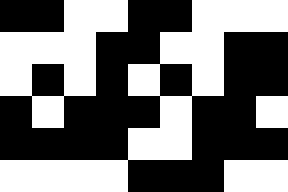[["black", "black", "white", "white", "black", "black", "white", "white", "white"], ["white", "white", "white", "black", "black", "white", "white", "black", "black"], ["white", "black", "white", "black", "white", "black", "white", "black", "black"], ["black", "white", "black", "black", "black", "white", "black", "black", "white"], ["black", "black", "black", "black", "white", "white", "black", "black", "black"], ["white", "white", "white", "white", "black", "black", "black", "white", "white"]]